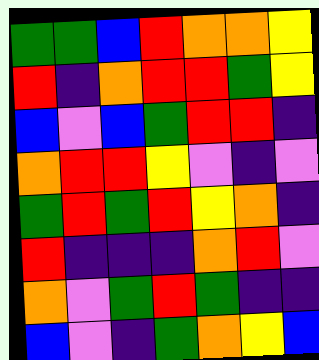[["green", "green", "blue", "red", "orange", "orange", "yellow"], ["red", "indigo", "orange", "red", "red", "green", "yellow"], ["blue", "violet", "blue", "green", "red", "red", "indigo"], ["orange", "red", "red", "yellow", "violet", "indigo", "violet"], ["green", "red", "green", "red", "yellow", "orange", "indigo"], ["red", "indigo", "indigo", "indigo", "orange", "red", "violet"], ["orange", "violet", "green", "red", "green", "indigo", "indigo"], ["blue", "violet", "indigo", "green", "orange", "yellow", "blue"]]